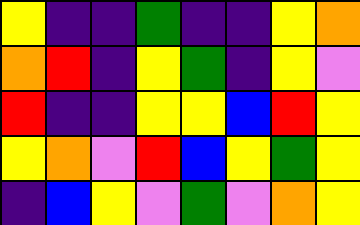[["yellow", "indigo", "indigo", "green", "indigo", "indigo", "yellow", "orange"], ["orange", "red", "indigo", "yellow", "green", "indigo", "yellow", "violet"], ["red", "indigo", "indigo", "yellow", "yellow", "blue", "red", "yellow"], ["yellow", "orange", "violet", "red", "blue", "yellow", "green", "yellow"], ["indigo", "blue", "yellow", "violet", "green", "violet", "orange", "yellow"]]